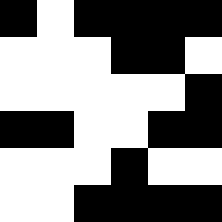[["black", "white", "black", "black", "black", "black"], ["white", "white", "white", "black", "black", "white"], ["white", "white", "white", "white", "white", "black"], ["black", "black", "white", "white", "black", "black"], ["white", "white", "white", "black", "white", "white"], ["white", "white", "black", "black", "black", "black"]]